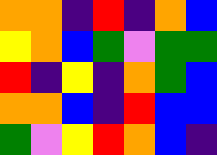[["orange", "orange", "indigo", "red", "indigo", "orange", "blue"], ["yellow", "orange", "blue", "green", "violet", "green", "green"], ["red", "indigo", "yellow", "indigo", "orange", "green", "blue"], ["orange", "orange", "blue", "indigo", "red", "blue", "blue"], ["green", "violet", "yellow", "red", "orange", "blue", "indigo"]]